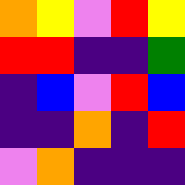[["orange", "yellow", "violet", "red", "yellow"], ["red", "red", "indigo", "indigo", "green"], ["indigo", "blue", "violet", "red", "blue"], ["indigo", "indigo", "orange", "indigo", "red"], ["violet", "orange", "indigo", "indigo", "indigo"]]